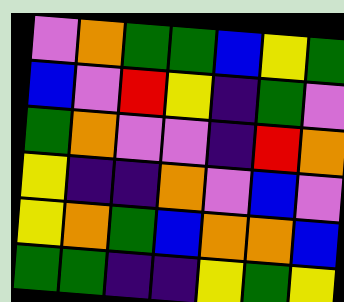[["violet", "orange", "green", "green", "blue", "yellow", "green"], ["blue", "violet", "red", "yellow", "indigo", "green", "violet"], ["green", "orange", "violet", "violet", "indigo", "red", "orange"], ["yellow", "indigo", "indigo", "orange", "violet", "blue", "violet"], ["yellow", "orange", "green", "blue", "orange", "orange", "blue"], ["green", "green", "indigo", "indigo", "yellow", "green", "yellow"]]